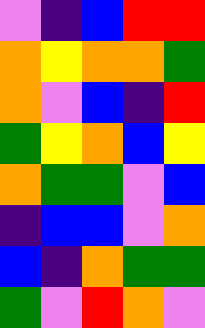[["violet", "indigo", "blue", "red", "red"], ["orange", "yellow", "orange", "orange", "green"], ["orange", "violet", "blue", "indigo", "red"], ["green", "yellow", "orange", "blue", "yellow"], ["orange", "green", "green", "violet", "blue"], ["indigo", "blue", "blue", "violet", "orange"], ["blue", "indigo", "orange", "green", "green"], ["green", "violet", "red", "orange", "violet"]]